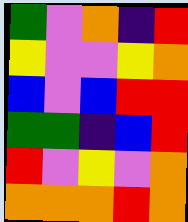[["green", "violet", "orange", "indigo", "red"], ["yellow", "violet", "violet", "yellow", "orange"], ["blue", "violet", "blue", "red", "red"], ["green", "green", "indigo", "blue", "red"], ["red", "violet", "yellow", "violet", "orange"], ["orange", "orange", "orange", "red", "orange"]]